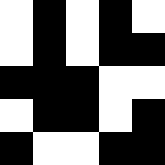[["white", "black", "white", "black", "white"], ["white", "black", "white", "black", "black"], ["black", "black", "black", "white", "white"], ["white", "black", "black", "white", "black"], ["black", "white", "white", "black", "black"]]